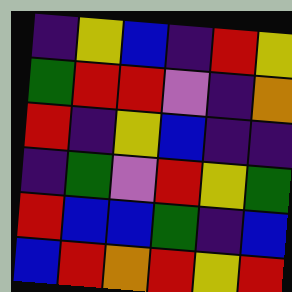[["indigo", "yellow", "blue", "indigo", "red", "yellow"], ["green", "red", "red", "violet", "indigo", "orange"], ["red", "indigo", "yellow", "blue", "indigo", "indigo"], ["indigo", "green", "violet", "red", "yellow", "green"], ["red", "blue", "blue", "green", "indigo", "blue"], ["blue", "red", "orange", "red", "yellow", "red"]]